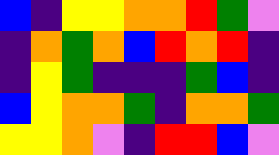[["blue", "indigo", "yellow", "yellow", "orange", "orange", "red", "green", "violet"], ["indigo", "orange", "green", "orange", "blue", "red", "orange", "red", "indigo"], ["indigo", "yellow", "green", "indigo", "indigo", "indigo", "green", "blue", "indigo"], ["blue", "yellow", "orange", "orange", "green", "indigo", "orange", "orange", "green"], ["yellow", "yellow", "orange", "violet", "indigo", "red", "red", "blue", "violet"]]